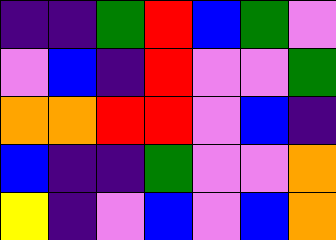[["indigo", "indigo", "green", "red", "blue", "green", "violet"], ["violet", "blue", "indigo", "red", "violet", "violet", "green"], ["orange", "orange", "red", "red", "violet", "blue", "indigo"], ["blue", "indigo", "indigo", "green", "violet", "violet", "orange"], ["yellow", "indigo", "violet", "blue", "violet", "blue", "orange"]]